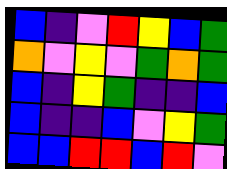[["blue", "indigo", "violet", "red", "yellow", "blue", "green"], ["orange", "violet", "yellow", "violet", "green", "orange", "green"], ["blue", "indigo", "yellow", "green", "indigo", "indigo", "blue"], ["blue", "indigo", "indigo", "blue", "violet", "yellow", "green"], ["blue", "blue", "red", "red", "blue", "red", "violet"]]